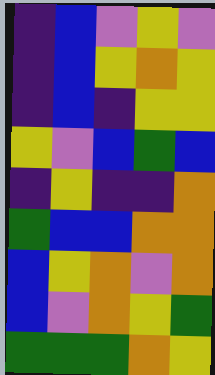[["indigo", "blue", "violet", "yellow", "violet"], ["indigo", "blue", "yellow", "orange", "yellow"], ["indigo", "blue", "indigo", "yellow", "yellow"], ["yellow", "violet", "blue", "green", "blue"], ["indigo", "yellow", "indigo", "indigo", "orange"], ["green", "blue", "blue", "orange", "orange"], ["blue", "yellow", "orange", "violet", "orange"], ["blue", "violet", "orange", "yellow", "green"], ["green", "green", "green", "orange", "yellow"]]